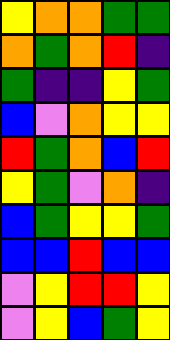[["yellow", "orange", "orange", "green", "green"], ["orange", "green", "orange", "red", "indigo"], ["green", "indigo", "indigo", "yellow", "green"], ["blue", "violet", "orange", "yellow", "yellow"], ["red", "green", "orange", "blue", "red"], ["yellow", "green", "violet", "orange", "indigo"], ["blue", "green", "yellow", "yellow", "green"], ["blue", "blue", "red", "blue", "blue"], ["violet", "yellow", "red", "red", "yellow"], ["violet", "yellow", "blue", "green", "yellow"]]